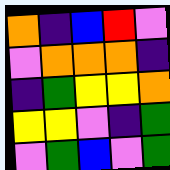[["orange", "indigo", "blue", "red", "violet"], ["violet", "orange", "orange", "orange", "indigo"], ["indigo", "green", "yellow", "yellow", "orange"], ["yellow", "yellow", "violet", "indigo", "green"], ["violet", "green", "blue", "violet", "green"]]